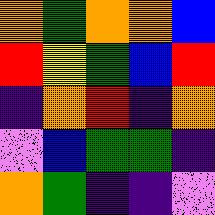[["orange", "green", "orange", "orange", "blue"], ["red", "yellow", "green", "blue", "red"], ["indigo", "orange", "red", "indigo", "orange"], ["violet", "blue", "green", "green", "indigo"], ["orange", "green", "indigo", "indigo", "violet"]]